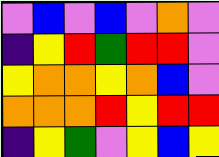[["violet", "blue", "violet", "blue", "violet", "orange", "violet"], ["indigo", "yellow", "red", "green", "red", "red", "violet"], ["yellow", "orange", "orange", "yellow", "orange", "blue", "violet"], ["orange", "orange", "orange", "red", "yellow", "red", "red"], ["indigo", "yellow", "green", "violet", "yellow", "blue", "yellow"]]